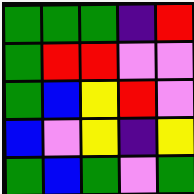[["green", "green", "green", "indigo", "red"], ["green", "red", "red", "violet", "violet"], ["green", "blue", "yellow", "red", "violet"], ["blue", "violet", "yellow", "indigo", "yellow"], ["green", "blue", "green", "violet", "green"]]